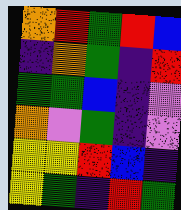[["orange", "red", "green", "red", "blue"], ["indigo", "orange", "green", "indigo", "red"], ["green", "green", "blue", "indigo", "violet"], ["orange", "violet", "green", "indigo", "violet"], ["yellow", "yellow", "red", "blue", "indigo"], ["yellow", "green", "indigo", "red", "green"]]